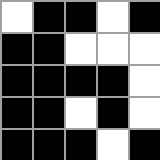[["white", "black", "black", "white", "black"], ["black", "black", "white", "white", "white"], ["black", "black", "black", "black", "white"], ["black", "black", "white", "black", "white"], ["black", "black", "black", "white", "black"]]